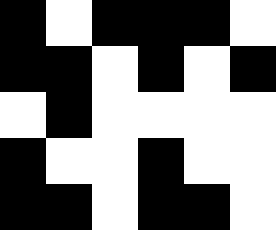[["black", "white", "black", "black", "black", "white"], ["black", "black", "white", "black", "white", "black"], ["white", "black", "white", "white", "white", "white"], ["black", "white", "white", "black", "white", "white"], ["black", "black", "white", "black", "black", "white"]]